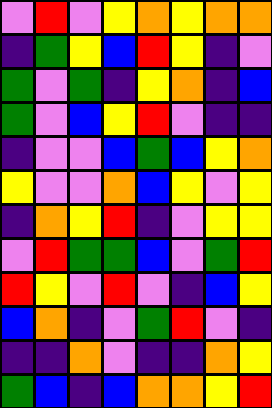[["violet", "red", "violet", "yellow", "orange", "yellow", "orange", "orange"], ["indigo", "green", "yellow", "blue", "red", "yellow", "indigo", "violet"], ["green", "violet", "green", "indigo", "yellow", "orange", "indigo", "blue"], ["green", "violet", "blue", "yellow", "red", "violet", "indigo", "indigo"], ["indigo", "violet", "violet", "blue", "green", "blue", "yellow", "orange"], ["yellow", "violet", "violet", "orange", "blue", "yellow", "violet", "yellow"], ["indigo", "orange", "yellow", "red", "indigo", "violet", "yellow", "yellow"], ["violet", "red", "green", "green", "blue", "violet", "green", "red"], ["red", "yellow", "violet", "red", "violet", "indigo", "blue", "yellow"], ["blue", "orange", "indigo", "violet", "green", "red", "violet", "indigo"], ["indigo", "indigo", "orange", "violet", "indigo", "indigo", "orange", "yellow"], ["green", "blue", "indigo", "blue", "orange", "orange", "yellow", "red"]]